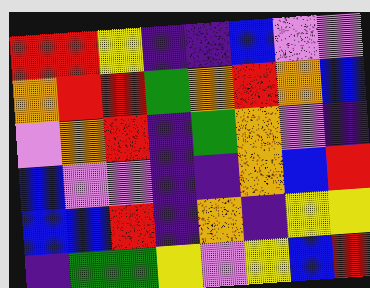[["red", "red", "yellow", "indigo", "indigo", "blue", "violet", "violet"], ["orange", "red", "red", "green", "orange", "red", "orange", "blue"], ["violet", "orange", "red", "indigo", "green", "orange", "violet", "indigo"], ["blue", "violet", "violet", "indigo", "indigo", "orange", "blue", "red"], ["blue", "blue", "red", "indigo", "orange", "indigo", "yellow", "yellow"], ["indigo", "green", "green", "yellow", "violet", "yellow", "blue", "red"]]